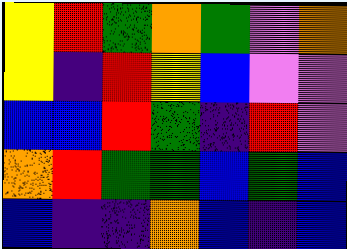[["yellow", "red", "green", "orange", "green", "violet", "orange"], ["yellow", "indigo", "red", "yellow", "blue", "violet", "violet"], ["blue", "blue", "red", "green", "indigo", "red", "violet"], ["orange", "red", "green", "green", "blue", "green", "blue"], ["blue", "indigo", "indigo", "orange", "blue", "indigo", "blue"]]